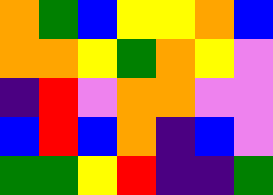[["orange", "green", "blue", "yellow", "yellow", "orange", "blue"], ["orange", "orange", "yellow", "green", "orange", "yellow", "violet"], ["indigo", "red", "violet", "orange", "orange", "violet", "violet"], ["blue", "red", "blue", "orange", "indigo", "blue", "violet"], ["green", "green", "yellow", "red", "indigo", "indigo", "green"]]